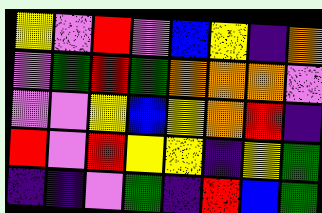[["yellow", "violet", "red", "violet", "blue", "yellow", "indigo", "orange"], ["violet", "green", "red", "green", "orange", "orange", "orange", "violet"], ["violet", "violet", "yellow", "blue", "yellow", "orange", "red", "indigo"], ["red", "violet", "red", "yellow", "yellow", "indigo", "yellow", "green"], ["indigo", "indigo", "violet", "green", "indigo", "red", "blue", "green"]]